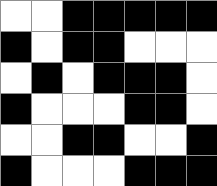[["white", "white", "black", "black", "black", "black", "black"], ["black", "white", "black", "black", "white", "white", "white"], ["white", "black", "white", "black", "black", "black", "white"], ["black", "white", "white", "white", "black", "black", "white"], ["white", "white", "black", "black", "white", "white", "black"], ["black", "white", "white", "white", "black", "black", "black"]]